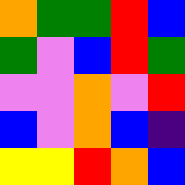[["orange", "green", "green", "red", "blue"], ["green", "violet", "blue", "red", "green"], ["violet", "violet", "orange", "violet", "red"], ["blue", "violet", "orange", "blue", "indigo"], ["yellow", "yellow", "red", "orange", "blue"]]